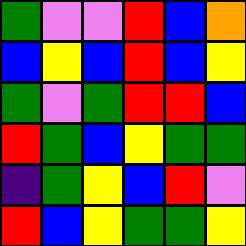[["green", "violet", "violet", "red", "blue", "orange"], ["blue", "yellow", "blue", "red", "blue", "yellow"], ["green", "violet", "green", "red", "red", "blue"], ["red", "green", "blue", "yellow", "green", "green"], ["indigo", "green", "yellow", "blue", "red", "violet"], ["red", "blue", "yellow", "green", "green", "yellow"]]